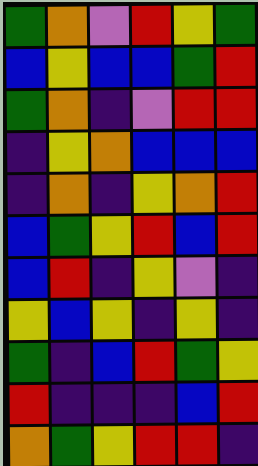[["green", "orange", "violet", "red", "yellow", "green"], ["blue", "yellow", "blue", "blue", "green", "red"], ["green", "orange", "indigo", "violet", "red", "red"], ["indigo", "yellow", "orange", "blue", "blue", "blue"], ["indigo", "orange", "indigo", "yellow", "orange", "red"], ["blue", "green", "yellow", "red", "blue", "red"], ["blue", "red", "indigo", "yellow", "violet", "indigo"], ["yellow", "blue", "yellow", "indigo", "yellow", "indigo"], ["green", "indigo", "blue", "red", "green", "yellow"], ["red", "indigo", "indigo", "indigo", "blue", "red"], ["orange", "green", "yellow", "red", "red", "indigo"]]